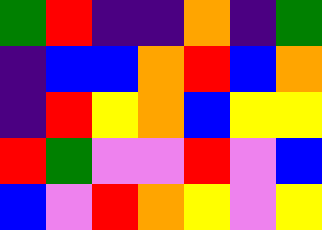[["green", "red", "indigo", "indigo", "orange", "indigo", "green"], ["indigo", "blue", "blue", "orange", "red", "blue", "orange"], ["indigo", "red", "yellow", "orange", "blue", "yellow", "yellow"], ["red", "green", "violet", "violet", "red", "violet", "blue"], ["blue", "violet", "red", "orange", "yellow", "violet", "yellow"]]